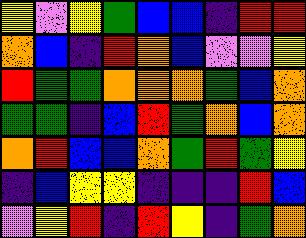[["yellow", "violet", "yellow", "green", "blue", "blue", "indigo", "red", "red"], ["orange", "blue", "indigo", "red", "orange", "blue", "violet", "violet", "yellow"], ["red", "green", "green", "orange", "orange", "orange", "green", "blue", "orange"], ["green", "green", "indigo", "blue", "red", "green", "orange", "blue", "orange"], ["orange", "red", "blue", "blue", "orange", "green", "red", "green", "yellow"], ["indigo", "blue", "yellow", "yellow", "indigo", "indigo", "indigo", "red", "blue"], ["violet", "yellow", "red", "indigo", "red", "yellow", "indigo", "green", "orange"]]